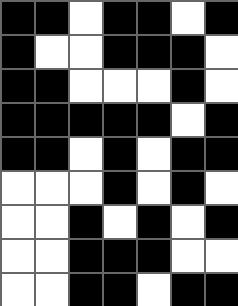[["black", "black", "white", "black", "black", "white", "black"], ["black", "white", "white", "black", "black", "black", "white"], ["black", "black", "white", "white", "white", "black", "white"], ["black", "black", "black", "black", "black", "white", "black"], ["black", "black", "white", "black", "white", "black", "black"], ["white", "white", "white", "black", "white", "black", "white"], ["white", "white", "black", "white", "black", "white", "black"], ["white", "white", "black", "black", "black", "white", "white"], ["white", "white", "black", "black", "white", "black", "black"]]